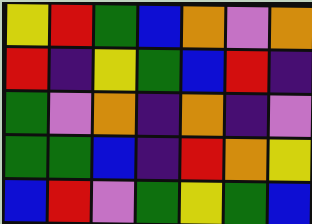[["yellow", "red", "green", "blue", "orange", "violet", "orange"], ["red", "indigo", "yellow", "green", "blue", "red", "indigo"], ["green", "violet", "orange", "indigo", "orange", "indigo", "violet"], ["green", "green", "blue", "indigo", "red", "orange", "yellow"], ["blue", "red", "violet", "green", "yellow", "green", "blue"]]